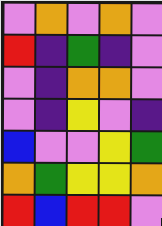[["violet", "orange", "violet", "orange", "violet"], ["red", "indigo", "green", "indigo", "violet"], ["violet", "indigo", "orange", "orange", "violet"], ["violet", "indigo", "yellow", "violet", "indigo"], ["blue", "violet", "violet", "yellow", "green"], ["orange", "green", "yellow", "yellow", "orange"], ["red", "blue", "red", "red", "violet"]]